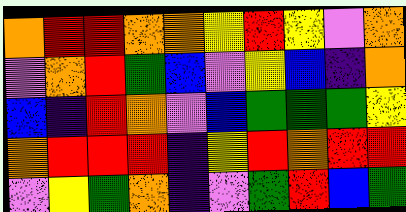[["orange", "red", "red", "orange", "orange", "yellow", "red", "yellow", "violet", "orange"], ["violet", "orange", "red", "green", "blue", "violet", "yellow", "blue", "indigo", "orange"], ["blue", "indigo", "red", "orange", "violet", "blue", "green", "green", "green", "yellow"], ["orange", "red", "red", "red", "indigo", "yellow", "red", "orange", "red", "red"], ["violet", "yellow", "green", "orange", "indigo", "violet", "green", "red", "blue", "green"]]